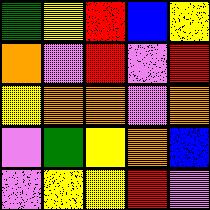[["green", "yellow", "red", "blue", "yellow"], ["orange", "violet", "red", "violet", "red"], ["yellow", "orange", "orange", "violet", "orange"], ["violet", "green", "yellow", "orange", "blue"], ["violet", "yellow", "yellow", "red", "violet"]]